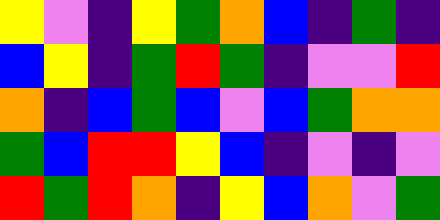[["yellow", "violet", "indigo", "yellow", "green", "orange", "blue", "indigo", "green", "indigo"], ["blue", "yellow", "indigo", "green", "red", "green", "indigo", "violet", "violet", "red"], ["orange", "indigo", "blue", "green", "blue", "violet", "blue", "green", "orange", "orange"], ["green", "blue", "red", "red", "yellow", "blue", "indigo", "violet", "indigo", "violet"], ["red", "green", "red", "orange", "indigo", "yellow", "blue", "orange", "violet", "green"]]